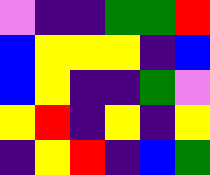[["violet", "indigo", "indigo", "green", "green", "red"], ["blue", "yellow", "yellow", "yellow", "indigo", "blue"], ["blue", "yellow", "indigo", "indigo", "green", "violet"], ["yellow", "red", "indigo", "yellow", "indigo", "yellow"], ["indigo", "yellow", "red", "indigo", "blue", "green"]]